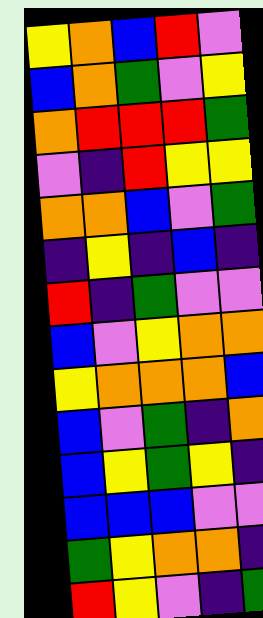[["yellow", "orange", "blue", "red", "violet"], ["blue", "orange", "green", "violet", "yellow"], ["orange", "red", "red", "red", "green"], ["violet", "indigo", "red", "yellow", "yellow"], ["orange", "orange", "blue", "violet", "green"], ["indigo", "yellow", "indigo", "blue", "indigo"], ["red", "indigo", "green", "violet", "violet"], ["blue", "violet", "yellow", "orange", "orange"], ["yellow", "orange", "orange", "orange", "blue"], ["blue", "violet", "green", "indigo", "orange"], ["blue", "yellow", "green", "yellow", "indigo"], ["blue", "blue", "blue", "violet", "violet"], ["green", "yellow", "orange", "orange", "indigo"], ["red", "yellow", "violet", "indigo", "green"]]